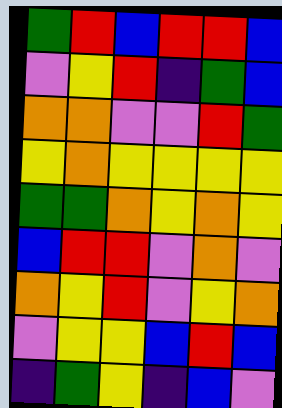[["green", "red", "blue", "red", "red", "blue"], ["violet", "yellow", "red", "indigo", "green", "blue"], ["orange", "orange", "violet", "violet", "red", "green"], ["yellow", "orange", "yellow", "yellow", "yellow", "yellow"], ["green", "green", "orange", "yellow", "orange", "yellow"], ["blue", "red", "red", "violet", "orange", "violet"], ["orange", "yellow", "red", "violet", "yellow", "orange"], ["violet", "yellow", "yellow", "blue", "red", "blue"], ["indigo", "green", "yellow", "indigo", "blue", "violet"]]